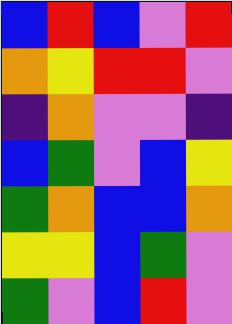[["blue", "red", "blue", "violet", "red"], ["orange", "yellow", "red", "red", "violet"], ["indigo", "orange", "violet", "violet", "indigo"], ["blue", "green", "violet", "blue", "yellow"], ["green", "orange", "blue", "blue", "orange"], ["yellow", "yellow", "blue", "green", "violet"], ["green", "violet", "blue", "red", "violet"]]